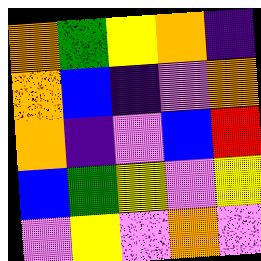[["orange", "green", "yellow", "orange", "indigo"], ["orange", "blue", "indigo", "violet", "orange"], ["orange", "indigo", "violet", "blue", "red"], ["blue", "green", "yellow", "violet", "yellow"], ["violet", "yellow", "violet", "orange", "violet"]]